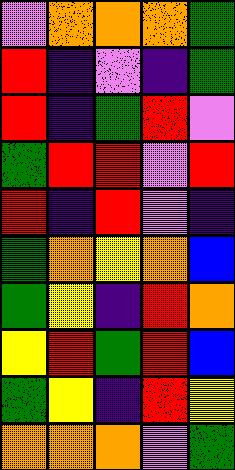[["violet", "orange", "orange", "orange", "green"], ["red", "indigo", "violet", "indigo", "green"], ["red", "indigo", "green", "red", "violet"], ["green", "red", "red", "violet", "red"], ["red", "indigo", "red", "violet", "indigo"], ["green", "orange", "yellow", "orange", "blue"], ["green", "yellow", "indigo", "red", "orange"], ["yellow", "red", "green", "red", "blue"], ["green", "yellow", "indigo", "red", "yellow"], ["orange", "orange", "orange", "violet", "green"]]